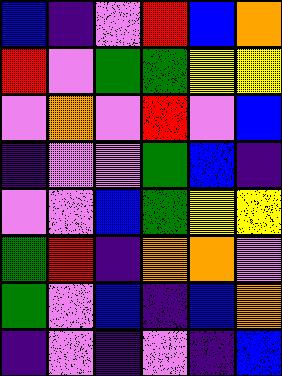[["blue", "indigo", "violet", "red", "blue", "orange"], ["red", "violet", "green", "green", "yellow", "yellow"], ["violet", "orange", "violet", "red", "violet", "blue"], ["indigo", "violet", "violet", "green", "blue", "indigo"], ["violet", "violet", "blue", "green", "yellow", "yellow"], ["green", "red", "indigo", "orange", "orange", "violet"], ["green", "violet", "blue", "indigo", "blue", "orange"], ["indigo", "violet", "indigo", "violet", "indigo", "blue"]]